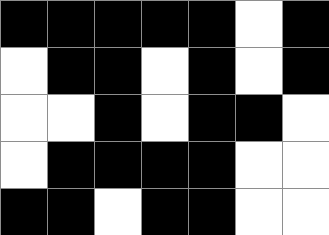[["black", "black", "black", "black", "black", "white", "black"], ["white", "black", "black", "white", "black", "white", "black"], ["white", "white", "black", "white", "black", "black", "white"], ["white", "black", "black", "black", "black", "white", "white"], ["black", "black", "white", "black", "black", "white", "white"]]